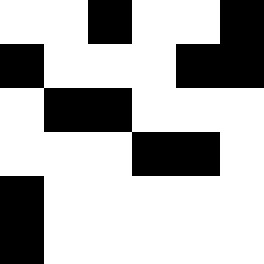[["white", "white", "black", "white", "white", "black"], ["black", "white", "white", "white", "black", "black"], ["white", "black", "black", "white", "white", "white"], ["white", "white", "white", "black", "black", "white"], ["black", "white", "white", "white", "white", "white"], ["black", "white", "white", "white", "white", "white"]]